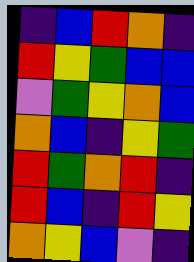[["indigo", "blue", "red", "orange", "indigo"], ["red", "yellow", "green", "blue", "blue"], ["violet", "green", "yellow", "orange", "blue"], ["orange", "blue", "indigo", "yellow", "green"], ["red", "green", "orange", "red", "indigo"], ["red", "blue", "indigo", "red", "yellow"], ["orange", "yellow", "blue", "violet", "indigo"]]